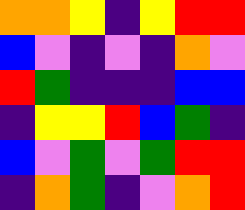[["orange", "orange", "yellow", "indigo", "yellow", "red", "red"], ["blue", "violet", "indigo", "violet", "indigo", "orange", "violet"], ["red", "green", "indigo", "indigo", "indigo", "blue", "blue"], ["indigo", "yellow", "yellow", "red", "blue", "green", "indigo"], ["blue", "violet", "green", "violet", "green", "red", "red"], ["indigo", "orange", "green", "indigo", "violet", "orange", "red"]]